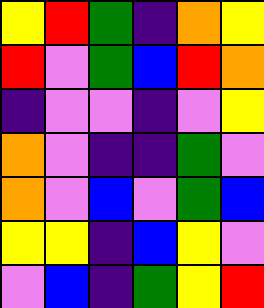[["yellow", "red", "green", "indigo", "orange", "yellow"], ["red", "violet", "green", "blue", "red", "orange"], ["indigo", "violet", "violet", "indigo", "violet", "yellow"], ["orange", "violet", "indigo", "indigo", "green", "violet"], ["orange", "violet", "blue", "violet", "green", "blue"], ["yellow", "yellow", "indigo", "blue", "yellow", "violet"], ["violet", "blue", "indigo", "green", "yellow", "red"]]